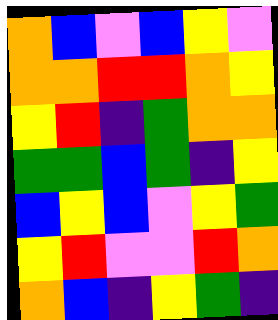[["orange", "blue", "violet", "blue", "yellow", "violet"], ["orange", "orange", "red", "red", "orange", "yellow"], ["yellow", "red", "indigo", "green", "orange", "orange"], ["green", "green", "blue", "green", "indigo", "yellow"], ["blue", "yellow", "blue", "violet", "yellow", "green"], ["yellow", "red", "violet", "violet", "red", "orange"], ["orange", "blue", "indigo", "yellow", "green", "indigo"]]